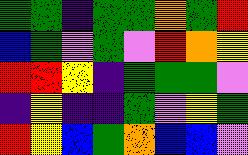[["green", "green", "indigo", "green", "green", "orange", "green", "red"], ["blue", "green", "violet", "green", "violet", "red", "orange", "yellow"], ["red", "red", "yellow", "indigo", "green", "green", "green", "violet"], ["indigo", "yellow", "indigo", "indigo", "green", "violet", "yellow", "green"], ["red", "yellow", "blue", "green", "orange", "blue", "blue", "violet"]]